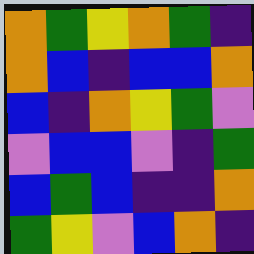[["orange", "green", "yellow", "orange", "green", "indigo"], ["orange", "blue", "indigo", "blue", "blue", "orange"], ["blue", "indigo", "orange", "yellow", "green", "violet"], ["violet", "blue", "blue", "violet", "indigo", "green"], ["blue", "green", "blue", "indigo", "indigo", "orange"], ["green", "yellow", "violet", "blue", "orange", "indigo"]]